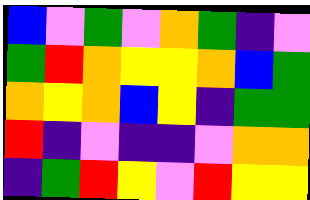[["blue", "violet", "green", "violet", "orange", "green", "indigo", "violet"], ["green", "red", "orange", "yellow", "yellow", "orange", "blue", "green"], ["orange", "yellow", "orange", "blue", "yellow", "indigo", "green", "green"], ["red", "indigo", "violet", "indigo", "indigo", "violet", "orange", "orange"], ["indigo", "green", "red", "yellow", "violet", "red", "yellow", "yellow"]]